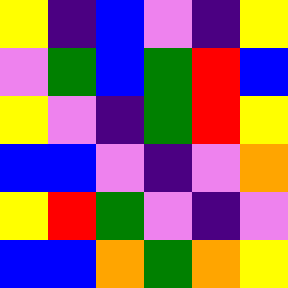[["yellow", "indigo", "blue", "violet", "indigo", "yellow"], ["violet", "green", "blue", "green", "red", "blue"], ["yellow", "violet", "indigo", "green", "red", "yellow"], ["blue", "blue", "violet", "indigo", "violet", "orange"], ["yellow", "red", "green", "violet", "indigo", "violet"], ["blue", "blue", "orange", "green", "orange", "yellow"]]